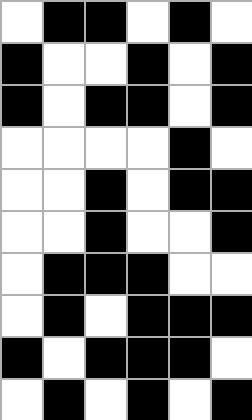[["white", "black", "black", "white", "black", "white"], ["black", "white", "white", "black", "white", "black"], ["black", "white", "black", "black", "white", "black"], ["white", "white", "white", "white", "black", "white"], ["white", "white", "black", "white", "black", "black"], ["white", "white", "black", "white", "white", "black"], ["white", "black", "black", "black", "white", "white"], ["white", "black", "white", "black", "black", "black"], ["black", "white", "black", "black", "black", "white"], ["white", "black", "white", "black", "white", "black"]]